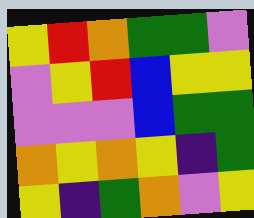[["yellow", "red", "orange", "green", "green", "violet"], ["violet", "yellow", "red", "blue", "yellow", "yellow"], ["violet", "violet", "violet", "blue", "green", "green"], ["orange", "yellow", "orange", "yellow", "indigo", "green"], ["yellow", "indigo", "green", "orange", "violet", "yellow"]]